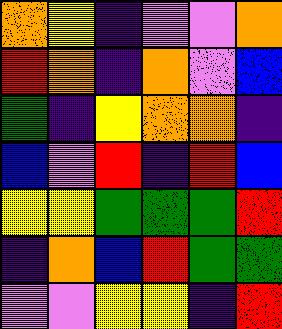[["orange", "yellow", "indigo", "violet", "violet", "orange"], ["red", "orange", "indigo", "orange", "violet", "blue"], ["green", "indigo", "yellow", "orange", "orange", "indigo"], ["blue", "violet", "red", "indigo", "red", "blue"], ["yellow", "yellow", "green", "green", "green", "red"], ["indigo", "orange", "blue", "red", "green", "green"], ["violet", "violet", "yellow", "yellow", "indigo", "red"]]